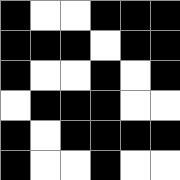[["black", "white", "white", "black", "black", "black"], ["black", "black", "black", "white", "black", "black"], ["black", "white", "white", "black", "white", "black"], ["white", "black", "black", "black", "white", "white"], ["black", "white", "black", "black", "black", "black"], ["black", "white", "white", "black", "white", "white"]]